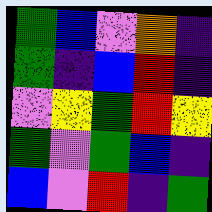[["green", "blue", "violet", "orange", "indigo"], ["green", "indigo", "blue", "red", "indigo"], ["violet", "yellow", "green", "red", "yellow"], ["green", "violet", "green", "blue", "indigo"], ["blue", "violet", "red", "indigo", "green"]]